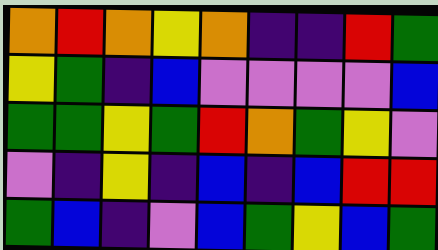[["orange", "red", "orange", "yellow", "orange", "indigo", "indigo", "red", "green"], ["yellow", "green", "indigo", "blue", "violet", "violet", "violet", "violet", "blue"], ["green", "green", "yellow", "green", "red", "orange", "green", "yellow", "violet"], ["violet", "indigo", "yellow", "indigo", "blue", "indigo", "blue", "red", "red"], ["green", "blue", "indigo", "violet", "blue", "green", "yellow", "blue", "green"]]